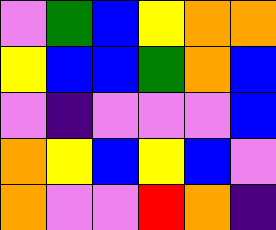[["violet", "green", "blue", "yellow", "orange", "orange"], ["yellow", "blue", "blue", "green", "orange", "blue"], ["violet", "indigo", "violet", "violet", "violet", "blue"], ["orange", "yellow", "blue", "yellow", "blue", "violet"], ["orange", "violet", "violet", "red", "orange", "indigo"]]